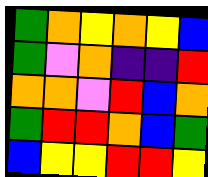[["green", "orange", "yellow", "orange", "yellow", "blue"], ["green", "violet", "orange", "indigo", "indigo", "red"], ["orange", "orange", "violet", "red", "blue", "orange"], ["green", "red", "red", "orange", "blue", "green"], ["blue", "yellow", "yellow", "red", "red", "yellow"]]